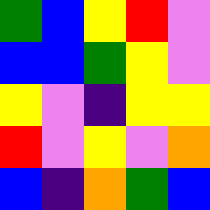[["green", "blue", "yellow", "red", "violet"], ["blue", "blue", "green", "yellow", "violet"], ["yellow", "violet", "indigo", "yellow", "yellow"], ["red", "violet", "yellow", "violet", "orange"], ["blue", "indigo", "orange", "green", "blue"]]